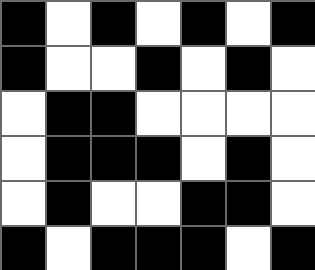[["black", "white", "black", "white", "black", "white", "black"], ["black", "white", "white", "black", "white", "black", "white"], ["white", "black", "black", "white", "white", "white", "white"], ["white", "black", "black", "black", "white", "black", "white"], ["white", "black", "white", "white", "black", "black", "white"], ["black", "white", "black", "black", "black", "white", "black"]]